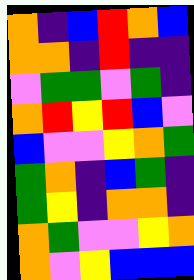[["orange", "indigo", "blue", "red", "orange", "blue"], ["orange", "orange", "indigo", "red", "indigo", "indigo"], ["violet", "green", "green", "violet", "green", "indigo"], ["orange", "red", "yellow", "red", "blue", "violet"], ["blue", "violet", "violet", "yellow", "orange", "green"], ["green", "orange", "indigo", "blue", "green", "indigo"], ["green", "yellow", "indigo", "orange", "orange", "indigo"], ["orange", "green", "violet", "violet", "yellow", "orange"], ["orange", "violet", "yellow", "blue", "blue", "blue"]]